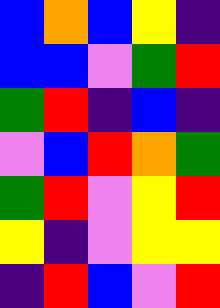[["blue", "orange", "blue", "yellow", "indigo"], ["blue", "blue", "violet", "green", "red"], ["green", "red", "indigo", "blue", "indigo"], ["violet", "blue", "red", "orange", "green"], ["green", "red", "violet", "yellow", "red"], ["yellow", "indigo", "violet", "yellow", "yellow"], ["indigo", "red", "blue", "violet", "red"]]